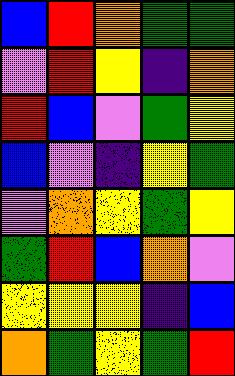[["blue", "red", "orange", "green", "green"], ["violet", "red", "yellow", "indigo", "orange"], ["red", "blue", "violet", "green", "yellow"], ["blue", "violet", "indigo", "yellow", "green"], ["violet", "orange", "yellow", "green", "yellow"], ["green", "red", "blue", "orange", "violet"], ["yellow", "yellow", "yellow", "indigo", "blue"], ["orange", "green", "yellow", "green", "red"]]